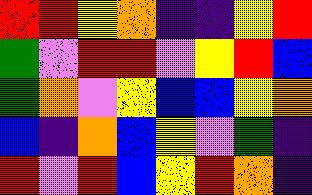[["red", "red", "yellow", "orange", "indigo", "indigo", "yellow", "red"], ["green", "violet", "red", "red", "violet", "yellow", "red", "blue"], ["green", "orange", "violet", "yellow", "blue", "blue", "yellow", "orange"], ["blue", "indigo", "orange", "blue", "yellow", "violet", "green", "indigo"], ["red", "violet", "red", "blue", "yellow", "red", "orange", "indigo"]]